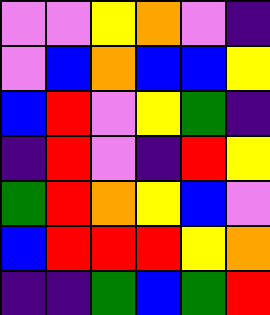[["violet", "violet", "yellow", "orange", "violet", "indigo"], ["violet", "blue", "orange", "blue", "blue", "yellow"], ["blue", "red", "violet", "yellow", "green", "indigo"], ["indigo", "red", "violet", "indigo", "red", "yellow"], ["green", "red", "orange", "yellow", "blue", "violet"], ["blue", "red", "red", "red", "yellow", "orange"], ["indigo", "indigo", "green", "blue", "green", "red"]]